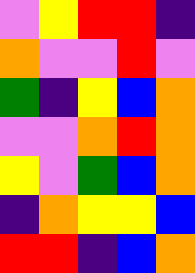[["violet", "yellow", "red", "red", "indigo"], ["orange", "violet", "violet", "red", "violet"], ["green", "indigo", "yellow", "blue", "orange"], ["violet", "violet", "orange", "red", "orange"], ["yellow", "violet", "green", "blue", "orange"], ["indigo", "orange", "yellow", "yellow", "blue"], ["red", "red", "indigo", "blue", "orange"]]